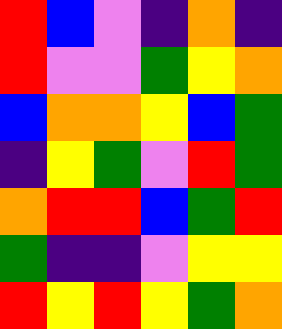[["red", "blue", "violet", "indigo", "orange", "indigo"], ["red", "violet", "violet", "green", "yellow", "orange"], ["blue", "orange", "orange", "yellow", "blue", "green"], ["indigo", "yellow", "green", "violet", "red", "green"], ["orange", "red", "red", "blue", "green", "red"], ["green", "indigo", "indigo", "violet", "yellow", "yellow"], ["red", "yellow", "red", "yellow", "green", "orange"]]